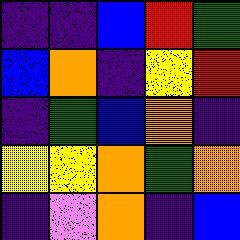[["indigo", "indigo", "blue", "red", "green"], ["blue", "orange", "indigo", "yellow", "red"], ["indigo", "green", "blue", "orange", "indigo"], ["yellow", "yellow", "orange", "green", "orange"], ["indigo", "violet", "orange", "indigo", "blue"]]